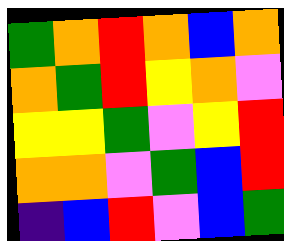[["green", "orange", "red", "orange", "blue", "orange"], ["orange", "green", "red", "yellow", "orange", "violet"], ["yellow", "yellow", "green", "violet", "yellow", "red"], ["orange", "orange", "violet", "green", "blue", "red"], ["indigo", "blue", "red", "violet", "blue", "green"]]